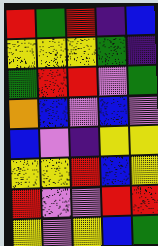[["red", "green", "red", "indigo", "blue"], ["yellow", "yellow", "yellow", "green", "indigo"], ["green", "red", "red", "violet", "green"], ["orange", "blue", "violet", "blue", "violet"], ["blue", "violet", "indigo", "yellow", "yellow"], ["yellow", "yellow", "red", "blue", "yellow"], ["red", "violet", "violet", "red", "red"], ["yellow", "violet", "yellow", "blue", "green"]]